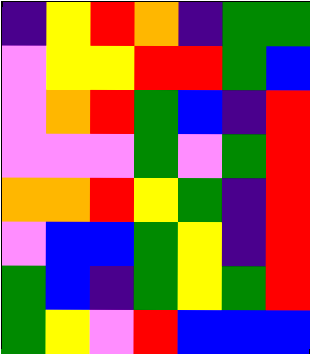[["indigo", "yellow", "red", "orange", "indigo", "green", "green"], ["violet", "yellow", "yellow", "red", "red", "green", "blue"], ["violet", "orange", "red", "green", "blue", "indigo", "red"], ["violet", "violet", "violet", "green", "violet", "green", "red"], ["orange", "orange", "red", "yellow", "green", "indigo", "red"], ["violet", "blue", "blue", "green", "yellow", "indigo", "red"], ["green", "blue", "indigo", "green", "yellow", "green", "red"], ["green", "yellow", "violet", "red", "blue", "blue", "blue"]]